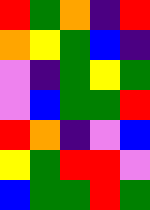[["red", "green", "orange", "indigo", "red"], ["orange", "yellow", "green", "blue", "indigo"], ["violet", "indigo", "green", "yellow", "green"], ["violet", "blue", "green", "green", "red"], ["red", "orange", "indigo", "violet", "blue"], ["yellow", "green", "red", "red", "violet"], ["blue", "green", "green", "red", "green"]]